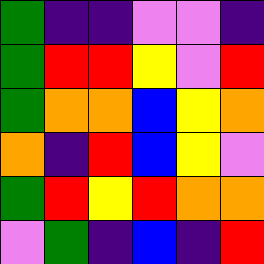[["green", "indigo", "indigo", "violet", "violet", "indigo"], ["green", "red", "red", "yellow", "violet", "red"], ["green", "orange", "orange", "blue", "yellow", "orange"], ["orange", "indigo", "red", "blue", "yellow", "violet"], ["green", "red", "yellow", "red", "orange", "orange"], ["violet", "green", "indigo", "blue", "indigo", "red"]]